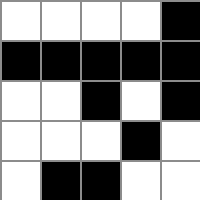[["white", "white", "white", "white", "black"], ["black", "black", "black", "black", "black"], ["white", "white", "black", "white", "black"], ["white", "white", "white", "black", "white"], ["white", "black", "black", "white", "white"]]